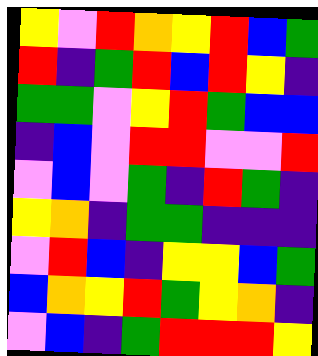[["yellow", "violet", "red", "orange", "yellow", "red", "blue", "green"], ["red", "indigo", "green", "red", "blue", "red", "yellow", "indigo"], ["green", "green", "violet", "yellow", "red", "green", "blue", "blue"], ["indigo", "blue", "violet", "red", "red", "violet", "violet", "red"], ["violet", "blue", "violet", "green", "indigo", "red", "green", "indigo"], ["yellow", "orange", "indigo", "green", "green", "indigo", "indigo", "indigo"], ["violet", "red", "blue", "indigo", "yellow", "yellow", "blue", "green"], ["blue", "orange", "yellow", "red", "green", "yellow", "orange", "indigo"], ["violet", "blue", "indigo", "green", "red", "red", "red", "yellow"]]